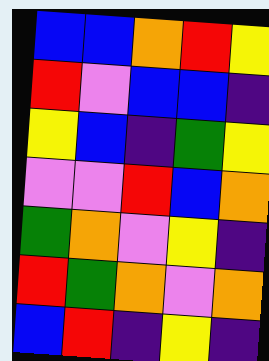[["blue", "blue", "orange", "red", "yellow"], ["red", "violet", "blue", "blue", "indigo"], ["yellow", "blue", "indigo", "green", "yellow"], ["violet", "violet", "red", "blue", "orange"], ["green", "orange", "violet", "yellow", "indigo"], ["red", "green", "orange", "violet", "orange"], ["blue", "red", "indigo", "yellow", "indigo"]]